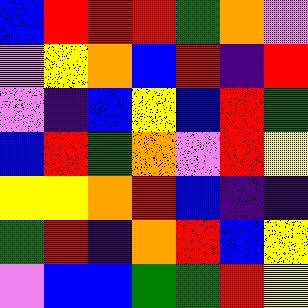[["blue", "red", "red", "red", "green", "orange", "violet"], ["violet", "yellow", "orange", "blue", "red", "indigo", "red"], ["violet", "indigo", "blue", "yellow", "blue", "red", "green"], ["blue", "red", "green", "orange", "violet", "red", "yellow"], ["yellow", "yellow", "orange", "red", "blue", "indigo", "indigo"], ["green", "red", "indigo", "orange", "red", "blue", "yellow"], ["violet", "blue", "blue", "green", "green", "red", "yellow"]]